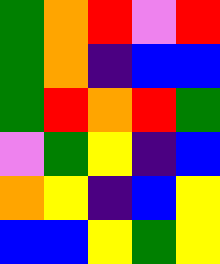[["green", "orange", "red", "violet", "red"], ["green", "orange", "indigo", "blue", "blue"], ["green", "red", "orange", "red", "green"], ["violet", "green", "yellow", "indigo", "blue"], ["orange", "yellow", "indigo", "blue", "yellow"], ["blue", "blue", "yellow", "green", "yellow"]]